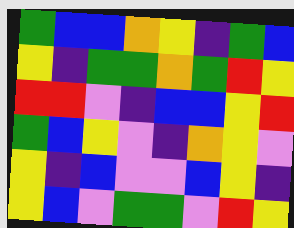[["green", "blue", "blue", "orange", "yellow", "indigo", "green", "blue"], ["yellow", "indigo", "green", "green", "orange", "green", "red", "yellow"], ["red", "red", "violet", "indigo", "blue", "blue", "yellow", "red"], ["green", "blue", "yellow", "violet", "indigo", "orange", "yellow", "violet"], ["yellow", "indigo", "blue", "violet", "violet", "blue", "yellow", "indigo"], ["yellow", "blue", "violet", "green", "green", "violet", "red", "yellow"]]